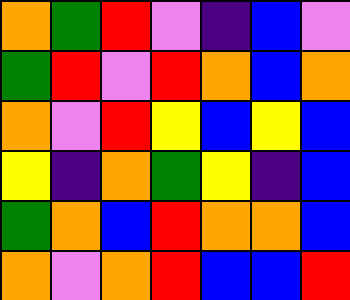[["orange", "green", "red", "violet", "indigo", "blue", "violet"], ["green", "red", "violet", "red", "orange", "blue", "orange"], ["orange", "violet", "red", "yellow", "blue", "yellow", "blue"], ["yellow", "indigo", "orange", "green", "yellow", "indigo", "blue"], ["green", "orange", "blue", "red", "orange", "orange", "blue"], ["orange", "violet", "orange", "red", "blue", "blue", "red"]]